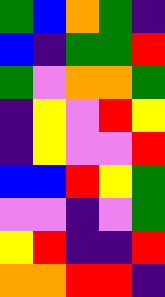[["green", "blue", "orange", "green", "indigo"], ["blue", "indigo", "green", "green", "red"], ["green", "violet", "orange", "orange", "green"], ["indigo", "yellow", "violet", "red", "yellow"], ["indigo", "yellow", "violet", "violet", "red"], ["blue", "blue", "red", "yellow", "green"], ["violet", "violet", "indigo", "violet", "green"], ["yellow", "red", "indigo", "indigo", "red"], ["orange", "orange", "red", "red", "indigo"]]